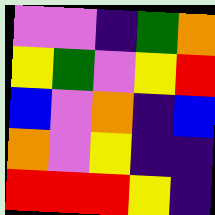[["violet", "violet", "indigo", "green", "orange"], ["yellow", "green", "violet", "yellow", "red"], ["blue", "violet", "orange", "indigo", "blue"], ["orange", "violet", "yellow", "indigo", "indigo"], ["red", "red", "red", "yellow", "indigo"]]